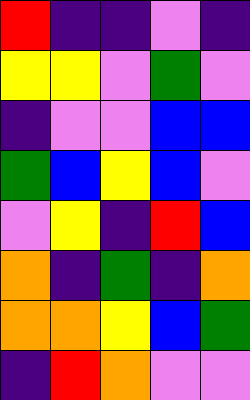[["red", "indigo", "indigo", "violet", "indigo"], ["yellow", "yellow", "violet", "green", "violet"], ["indigo", "violet", "violet", "blue", "blue"], ["green", "blue", "yellow", "blue", "violet"], ["violet", "yellow", "indigo", "red", "blue"], ["orange", "indigo", "green", "indigo", "orange"], ["orange", "orange", "yellow", "blue", "green"], ["indigo", "red", "orange", "violet", "violet"]]